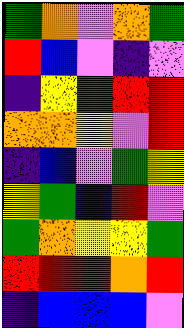[["green", "orange", "violet", "orange", "green"], ["red", "blue", "violet", "indigo", "violet"], ["indigo", "yellow", "green", "red", "red"], ["orange", "orange", "yellow", "violet", "red"], ["indigo", "blue", "violet", "green", "yellow"], ["yellow", "green", "blue", "red", "violet"], ["green", "orange", "yellow", "yellow", "green"], ["red", "red", "red", "orange", "red"], ["indigo", "blue", "blue", "blue", "violet"]]